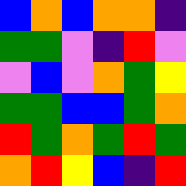[["blue", "orange", "blue", "orange", "orange", "indigo"], ["green", "green", "violet", "indigo", "red", "violet"], ["violet", "blue", "violet", "orange", "green", "yellow"], ["green", "green", "blue", "blue", "green", "orange"], ["red", "green", "orange", "green", "red", "green"], ["orange", "red", "yellow", "blue", "indigo", "red"]]